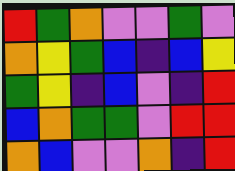[["red", "green", "orange", "violet", "violet", "green", "violet"], ["orange", "yellow", "green", "blue", "indigo", "blue", "yellow"], ["green", "yellow", "indigo", "blue", "violet", "indigo", "red"], ["blue", "orange", "green", "green", "violet", "red", "red"], ["orange", "blue", "violet", "violet", "orange", "indigo", "red"]]